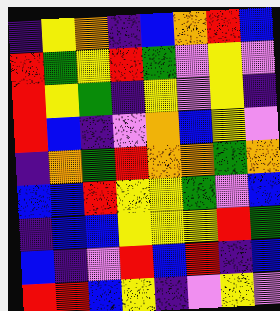[["indigo", "yellow", "orange", "indigo", "blue", "orange", "red", "blue"], ["red", "green", "yellow", "red", "green", "violet", "yellow", "violet"], ["red", "yellow", "green", "indigo", "yellow", "violet", "yellow", "indigo"], ["red", "blue", "indigo", "violet", "orange", "blue", "yellow", "violet"], ["indigo", "orange", "green", "red", "orange", "orange", "green", "orange"], ["blue", "blue", "red", "yellow", "yellow", "green", "violet", "blue"], ["indigo", "blue", "blue", "yellow", "yellow", "yellow", "red", "green"], ["blue", "indigo", "violet", "red", "blue", "red", "indigo", "blue"], ["red", "red", "blue", "yellow", "indigo", "violet", "yellow", "violet"]]